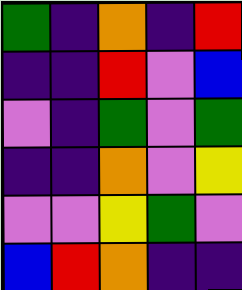[["green", "indigo", "orange", "indigo", "red"], ["indigo", "indigo", "red", "violet", "blue"], ["violet", "indigo", "green", "violet", "green"], ["indigo", "indigo", "orange", "violet", "yellow"], ["violet", "violet", "yellow", "green", "violet"], ["blue", "red", "orange", "indigo", "indigo"]]